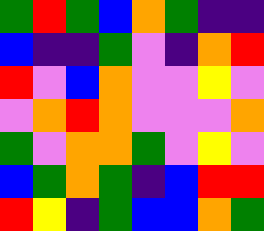[["green", "red", "green", "blue", "orange", "green", "indigo", "indigo"], ["blue", "indigo", "indigo", "green", "violet", "indigo", "orange", "red"], ["red", "violet", "blue", "orange", "violet", "violet", "yellow", "violet"], ["violet", "orange", "red", "orange", "violet", "violet", "violet", "orange"], ["green", "violet", "orange", "orange", "green", "violet", "yellow", "violet"], ["blue", "green", "orange", "green", "indigo", "blue", "red", "red"], ["red", "yellow", "indigo", "green", "blue", "blue", "orange", "green"]]